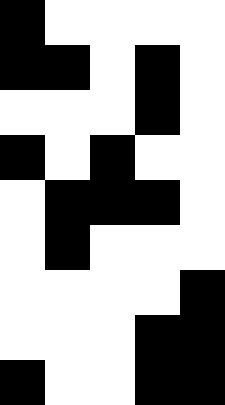[["black", "white", "white", "white", "white"], ["black", "black", "white", "black", "white"], ["white", "white", "white", "black", "white"], ["black", "white", "black", "white", "white"], ["white", "black", "black", "black", "white"], ["white", "black", "white", "white", "white"], ["white", "white", "white", "white", "black"], ["white", "white", "white", "black", "black"], ["black", "white", "white", "black", "black"]]